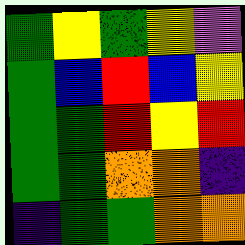[["green", "yellow", "green", "yellow", "violet"], ["green", "blue", "red", "blue", "yellow"], ["green", "green", "red", "yellow", "red"], ["green", "green", "orange", "orange", "indigo"], ["indigo", "green", "green", "orange", "orange"]]